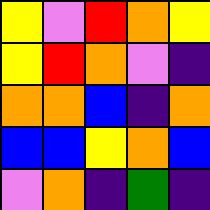[["yellow", "violet", "red", "orange", "yellow"], ["yellow", "red", "orange", "violet", "indigo"], ["orange", "orange", "blue", "indigo", "orange"], ["blue", "blue", "yellow", "orange", "blue"], ["violet", "orange", "indigo", "green", "indigo"]]